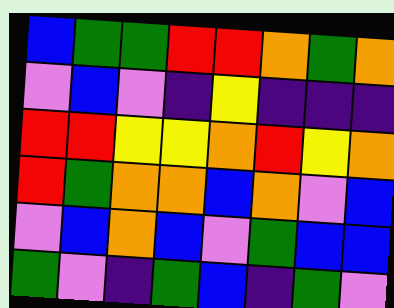[["blue", "green", "green", "red", "red", "orange", "green", "orange"], ["violet", "blue", "violet", "indigo", "yellow", "indigo", "indigo", "indigo"], ["red", "red", "yellow", "yellow", "orange", "red", "yellow", "orange"], ["red", "green", "orange", "orange", "blue", "orange", "violet", "blue"], ["violet", "blue", "orange", "blue", "violet", "green", "blue", "blue"], ["green", "violet", "indigo", "green", "blue", "indigo", "green", "violet"]]